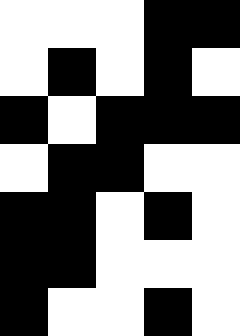[["white", "white", "white", "black", "black"], ["white", "black", "white", "black", "white"], ["black", "white", "black", "black", "black"], ["white", "black", "black", "white", "white"], ["black", "black", "white", "black", "white"], ["black", "black", "white", "white", "white"], ["black", "white", "white", "black", "white"]]